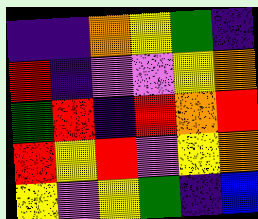[["indigo", "indigo", "orange", "yellow", "green", "indigo"], ["red", "indigo", "violet", "violet", "yellow", "orange"], ["green", "red", "indigo", "red", "orange", "red"], ["red", "yellow", "red", "violet", "yellow", "orange"], ["yellow", "violet", "yellow", "green", "indigo", "blue"]]